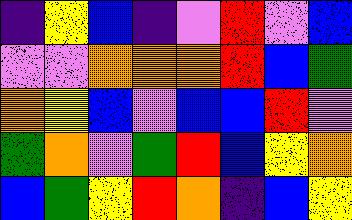[["indigo", "yellow", "blue", "indigo", "violet", "red", "violet", "blue"], ["violet", "violet", "orange", "orange", "orange", "red", "blue", "green"], ["orange", "yellow", "blue", "violet", "blue", "blue", "red", "violet"], ["green", "orange", "violet", "green", "red", "blue", "yellow", "orange"], ["blue", "green", "yellow", "red", "orange", "indigo", "blue", "yellow"]]